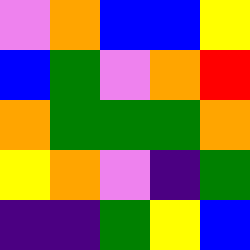[["violet", "orange", "blue", "blue", "yellow"], ["blue", "green", "violet", "orange", "red"], ["orange", "green", "green", "green", "orange"], ["yellow", "orange", "violet", "indigo", "green"], ["indigo", "indigo", "green", "yellow", "blue"]]